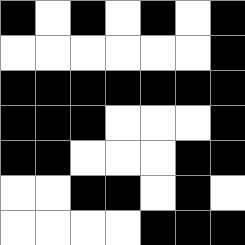[["black", "white", "black", "white", "black", "white", "black"], ["white", "white", "white", "white", "white", "white", "black"], ["black", "black", "black", "black", "black", "black", "black"], ["black", "black", "black", "white", "white", "white", "black"], ["black", "black", "white", "white", "white", "black", "black"], ["white", "white", "black", "black", "white", "black", "white"], ["white", "white", "white", "white", "black", "black", "black"]]